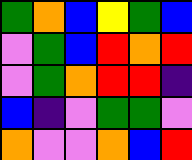[["green", "orange", "blue", "yellow", "green", "blue"], ["violet", "green", "blue", "red", "orange", "red"], ["violet", "green", "orange", "red", "red", "indigo"], ["blue", "indigo", "violet", "green", "green", "violet"], ["orange", "violet", "violet", "orange", "blue", "red"]]